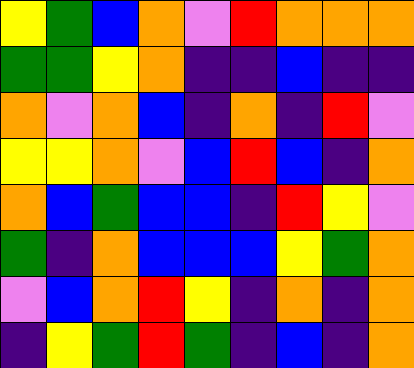[["yellow", "green", "blue", "orange", "violet", "red", "orange", "orange", "orange"], ["green", "green", "yellow", "orange", "indigo", "indigo", "blue", "indigo", "indigo"], ["orange", "violet", "orange", "blue", "indigo", "orange", "indigo", "red", "violet"], ["yellow", "yellow", "orange", "violet", "blue", "red", "blue", "indigo", "orange"], ["orange", "blue", "green", "blue", "blue", "indigo", "red", "yellow", "violet"], ["green", "indigo", "orange", "blue", "blue", "blue", "yellow", "green", "orange"], ["violet", "blue", "orange", "red", "yellow", "indigo", "orange", "indigo", "orange"], ["indigo", "yellow", "green", "red", "green", "indigo", "blue", "indigo", "orange"]]